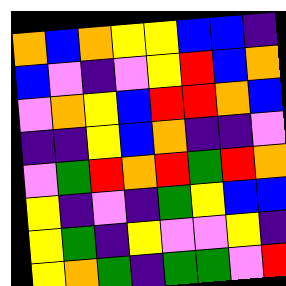[["orange", "blue", "orange", "yellow", "yellow", "blue", "blue", "indigo"], ["blue", "violet", "indigo", "violet", "yellow", "red", "blue", "orange"], ["violet", "orange", "yellow", "blue", "red", "red", "orange", "blue"], ["indigo", "indigo", "yellow", "blue", "orange", "indigo", "indigo", "violet"], ["violet", "green", "red", "orange", "red", "green", "red", "orange"], ["yellow", "indigo", "violet", "indigo", "green", "yellow", "blue", "blue"], ["yellow", "green", "indigo", "yellow", "violet", "violet", "yellow", "indigo"], ["yellow", "orange", "green", "indigo", "green", "green", "violet", "red"]]